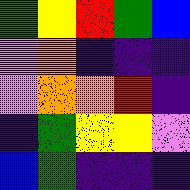[["green", "yellow", "red", "green", "blue"], ["violet", "orange", "indigo", "indigo", "indigo"], ["violet", "orange", "orange", "red", "indigo"], ["indigo", "green", "yellow", "yellow", "violet"], ["blue", "green", "indigo", "indigo", "indigo"]]